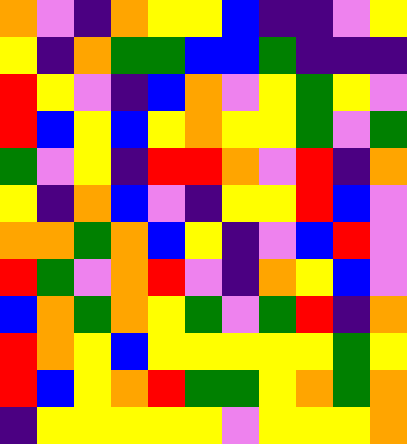[["orange", "violet", "indigo", "orange", "yellow", "yellow", "blue", "indigo", "indigo", "violet", "yellow"], ["yellow", "indigo", "orange", "green", "green", "blue", "blue", "green", "indigo", "indigo", "indigo"], ["red", "yellow", "violet", "indigo", "blue", "orange", "violet", "yellow", "green", "yellow", "violet"], ["red", "blue", "yellow", "blue", "yellow", "orange", "yellow", "yellow", "green", "violet", "green"], ["green", "violet", "yellow", "indigo", "red", "red", "orange", "violet", "red", "indigo", "orange"], ["yellow", "indigo", "orange", "blue", "violet", "indigo", "yellow", "yellow", "red", "blue", "violet"], ["orange", "orange", "green", "orange", "blue", "yellow", "indigo", "violet", "blue", "red", "violet"], ["red", "green", "violet", "orange", "red", "violet", "indigo", "orange", "yellow", "blue", "violet"], ["blue", "orange", "green", "orange", "yellow", "green", "violet", "green", "red", "indigo", "orange"], ["red", "orange", "yellow", "blue", "yellow", "yellow", "yellow", "yellow", "yellow", "green", "yellow"], ["red", "blue", "yellow", "orange", "red", "green", "green", "yellow", "orange", "green", "orange"], ["indigo", "yellow", "yellow", "yellow", "yellow", "yellow", "violet", "yellow", "yellow", "yellow", "orange"]]